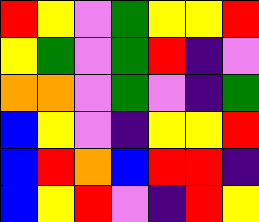[["red", "yellow", "violet", "green", "yellow", "yellow", "red"], ["yellow", "green", "violet", "green", "red", "indigo", "violet"], ["orange", "orange", "violet", "green", "violet", "indigo", "green"], ["blue", "yellow", "violet", "indigo", "yellow", "yellow", "red"], ["blue", "red", "orange", "blue", "red", "red", "indigo"], ["blue", "yellow", "red", "violet", "indigo", "red", "yellow"]]